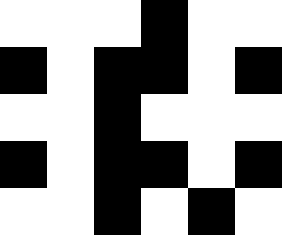[["white", "white", "white", "black", "white", "white"], ["black", "white", "black", "black", "white", "black"], ["white", "white", "black", "white", "white", "white"], ["black", "white", "black", "black", "white", "black"], ["white", "white", "black", "white", "black", "white"]]